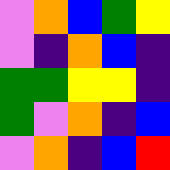[["violet", "orange", "blue", "green", "yellow"], ["violet", "indigo", "orange", "blue", "indigo"], ["green", "green", "yellow", "yellow", "indigo"], ["green", "violet", "orange", "indigo", "blue"], ["violet", "orange", "indigo", "blue", "red"]]